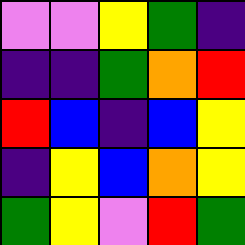[["violet", "violet", "yellow", "green", "indigo"], ["indigo", "indigo", "green", "orange", "red"], ["red", "blue", "indigo", "blue", "yellow"], ["indigo", "yellow", "blue", "orange", "yellow"], ["green", "yellow", "violet", "red", "green"]]